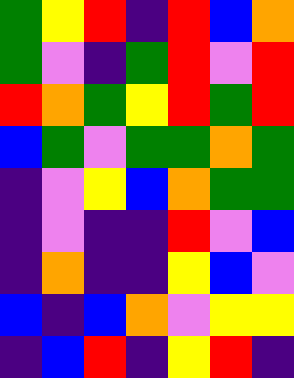[["green", "yellow", "red", "indigo", "red", "blue", "orange"], ["green", "violet", "indigo", "green", "red", "violet", "red"], ["red", "orange", "green", "yellow", "red", "green", "red"], ["blue", "green", "violet", "green", "green", "orange", "green"], ["indigo", "violet", "yellow", "blue", "orange", "green", "green"], ["indigo", "violet", "indigo", "indigo", "red", "violet", "blue"], ["indigo", "orange", "indigo", "indigo", "yellow", "blue", "violet"], ["blue", "indigo", "blue", "orange", "violet", "yellow", "yellow"], ["indigo", "blue", "red", "indigo", "yellow", "red", "indigo"]]